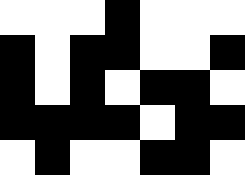[["white", "white", "white", "black", "white", "white", "white"], ["black", "white", "black", "black", "white", "white", "black"], ["black", "white", "black", "white", "black", "black", "white"], ["black", "black", "black", "black", "white", "black", "black"], ["white", "black", "white", "white", "black", "black", "white"]]